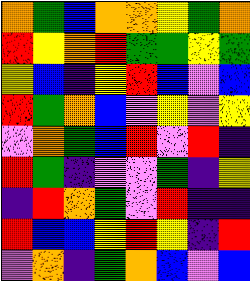[["orange", "green", "blue", "orange", "orange", "yellow", "green", "orange"], ["red", "yellow", "orange", "red", "green", "green", "yellow", "green"], ["yellow", "blue", "indigo", "yellow", "red", "blue", "violet", "blue"], ["red", "green", "orange", "blue", "violet", "yellow", "violet", "yellow"], ["violet", "orange", "green", "blue", "red", "violet", "red", "indigo"], ["red", "green", "indigo", "violet", "violet", "green", "indigo", "yellow"], ["indigo", "red", "orange", "green", "violet", "red", "indigo", "indigo"], ["red", "blue", "blue", "yellow", "red", "yellow", "indigo", "red"], ["violet", "orange", "indigo", "green", "orange", "blue", "violet", "blue"]]